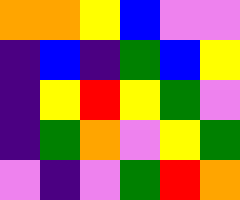[["orange", "orange", "yellow", "blue", "violet", "violet"], ["indigo", "blue", "indigo", "green", "blue", "yellow"], ["indigo", "yellow", "red", "yellow", "green", "violet"], ["indigo", "green", "orange", "violet", "yellow", "green"], ["violet", "indigo", "violet", "green", "red", "orange"]]